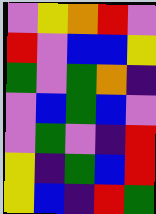[["violet", "yellow", "orange", "red", "violet"], ["red", "violet", "blue", "blue", "yellow"], ["green", "violet", "green", "orange", "indigo"], ["violet", "blue", "green", "blue", "violet"], ["violet", "green", "violet", "indigo", "red"], ["yellow", "indigo", "green", "blue", "red"], ["yellow", "blue", "indigo", "red", "green"]]